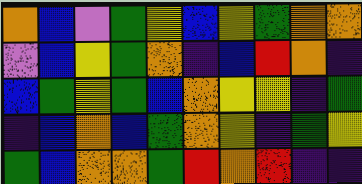[["orange", "blue", "violet", "green", "yellow", "blue", "yellow", "green", "orange", "orange"], ["violet", "blue", "yellow", "green", "orange", "indigo", "blue", "red", "orange", "indigo"], ["blue", "green", "yellow", "green", "blue", "orange", "yellow", "yellow", "indigo", "green"], ["indigo", "blue", "orange", "blue", "green", "orange", "yellow", "indigo", "green", "yellow"], ["green", "blue", "orange", "orange", "green", "red", "orange", "red", "indigo", "indigo"]]